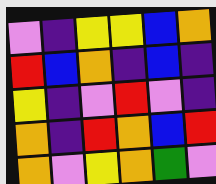[["violet", "indigo", "yellow", "yellow", "blue", "orange"], ["red", "blue", "orange", "indigo", "blue", "indigo"], ["yellow", "indigo", "violet", "red", "violet", "indigo"], ["orange", "indigo", "red", "orange", "blue", "red"], ["orange", "violet", "yellow", "orange", "green", "violet"]]